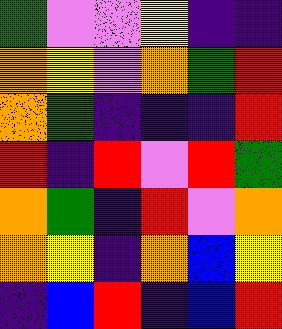[["green", "violet", "violet", "yellow", "indigo", "indigo"], ["orange", "yellow", "violet", "orange", "green", "red"], ["orange", "green", "indigo", "indigo", "indigo", "red"], ["red", "indigo", "red", "violet", "red", "green"], ["orange", "green", "indigo", "red", "violet", "orange"], ["orange", "yellow", "indigo", "orange", "blue", "yellow"], ["indigo", "blue", "red", "indigo", "blue", "red"]]